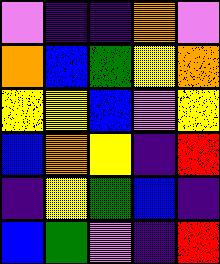[["violet", "indigo", "indigo", "orange", "violet"], ["orange", "blue", "green", "yellow", "orange"], ["yellow", "yellow", "blue", "violet", "yellow"], ["blue", "orange", "yellow", "indigo", "red"], ["indigo", "yellow", "green", "blue", "indigo"], ["blue", "green", "violet", "indigo", "red"]]